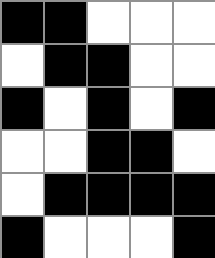[["black", "black", "white", "white", "white"], ["white", "black", "black", "white", "white"], ["black", "white", "black", "white", "black"], ["white", "white", "black", "black", "white"], ["white", "black", "black", "black", "black"], ["black", "white", "white", "white", "black"]]